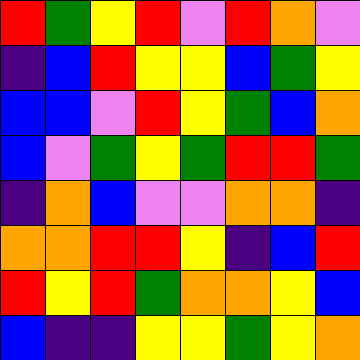[["red", "green", "yellow", "red", "violet", "red", "orange", "violet"], ["indigo", "blue", "red", "yellow", "yellow", "blue", "green", "yellow"], ["blue", "blue", "violet", "red", "yellow", "green", "blue", "orange"], ["blue", "violet", "green", "yellow", "green", "red", "red", "green"], ["indigo", "orange", "blue", "violet", "violet", "orange", "orange", "indigo"], ["orange", "orange", "red", "red", "yellow", "indigo", "blue", "red"], ["red", "yellow", "red", "green", "orange", "orange", "yellow", "blue"], ["blue", "indigo", "indigo", "yellow", "yellow", "green", "yellow", "orange"]]